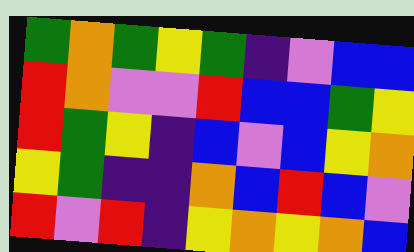[["green", "orange", "green", "yellow", "green", "indigo", "violet", "blue", "blue"], ["red", "orange", "violet", "violet", "red", "blue", "blue", "green", "yellow"], ["red", "green", "yellow", "indigo", "blue", "violet", "blue", "yellow", "orange"], ["yellow", "green", "indigo", "indigo", "orange", "blue", "red", "blue", "violet"], ["red", "violet", "red", "indigo", "yellow", "orange", "yellow", "orange", "blue"]]